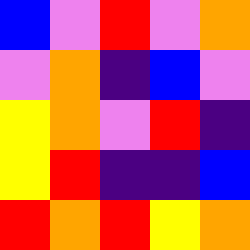[["blue", "violet", "red", "violet", "orange"], ["violet", "orange", "indigo", "blue", "violet"], ["yellow", "orange", "violet", "red", "indigo"], ["yellow", "red", "indigo", "indigo", "blue"], ["red", "orange", "red", "yellow", "orange"]]